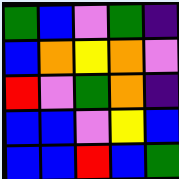[["green", "blue", "violet", "green", "indigo"], ["blue", "orange", "yellow", "orange", "violet"], ["red", "violet", "green", "orange", "indigo"], ["blue", "blue", "violet", "yellow", "blue"], ["blue", "blue", "red", "blue", "green"]]